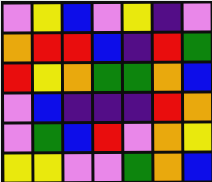[["violet", "yellow", "blue", "violet", "yellow", "indigo", "violet"], ["orange", "red", "red", "blue", "indigo", "red", "green"], ["red", "yellow", "orange", "green", "green", "orange", "blue"], ["violet", "blue", "indigo", "indigo", "indigo", "red", "orange"], ["violet", "green", "blue", "red", "violet", "orange", "yellow"], ["yellow", "yellow", "violet", "violet", "green", "orange", "blue"]]